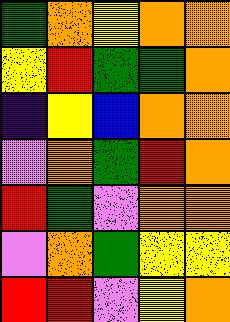[["green", "orange", "yellow", "orange", "orange"], ["yellow", "red", "green", "green", "orange"], ["indigo", "yellow", "blue", "orange", "orange"], ["violet", "orange", "green", "red", "orange"], ["red", "green", "violet", "orange", "orange"], ["violet", "orange", "green", "yellow", "yellow"], ["red", "red", "violet", "yellow", "orange"]]